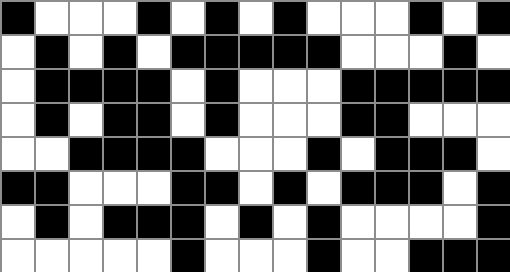[["black", "white", "white", "white", "black", "white", "black", "white", "black", "white", "white", "white", "black", "white", "black"], ["white", "black", "white", "black", "white", "black", "black", "black", "black", "black", "white", "white", "white", "black", "white"], ["white", "black", "black", "black", "black", "white", "black", "white", "white", "white", "black", "black", "black", "black", "black"], ["white", "black", "white", "black", "black", "white", "black", "white", "white", "white", "black", "black", "white", "white", "white"], ["white", "white", "black", "black", "black", "black", "white", "white", "white", "black", "white", "black", "black", "black", "white"], ["black", "black", "white", "white", "white", "black", "black", "white", "black", "white", "black", "black", "black", "white", "black"], ["white", "black", "white", "black", "black", "black", "white", "black", "white", "black", "white", "white", "white", "white", "black"], ["white", "white", "white", "white", "white", "black", "white", "white", "white", "black", "white", "white", "black", "black", "black"]]